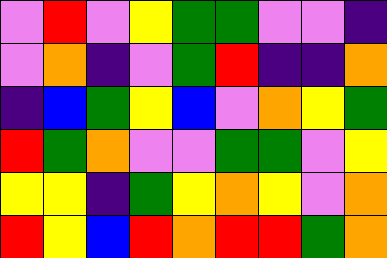[["violet", "red", "violet", "yellow", "green", "green", "violet", "violet", "indigo"], ["violet", "orange", "indigo", "violet", "green", "red", "indigo", "indigo", "orange"], ["indigo", "blue", "green", "yellow", "blue", "violet", "orange", "yellow", "green"], ["red", "green", "orange", "violet", "violet", "green", "green", "violet", "yellow"], ["yellow", "yellow", "indigo", "green", "yellow", "orange", "yellow", "violet", "orange"], ["red", "yellow", "blue", "red", "orange", "red", "red", "green", "orange"]]